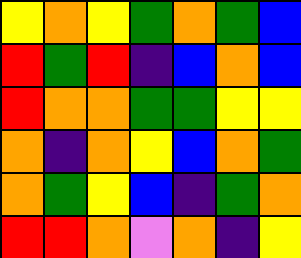[["yellow", "orange", "yellow", "green", "orange", "green", "blue"], ["red", "green", "red", "indigo", "blue", "orange", "blue"], ["red", "orange", "orange", "green", "green", "yellow", "yellow"], ["orange", "indigo", "orange", "yellow", "blue", "orange", "green"], ["orange", "green", "yellow", "blue", "indigo", "green", "orange"], ["red", "red", "orange", "violet", "orange", "indigo", "yellow"]]